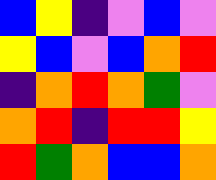[["blue", "yellow", "indigo", "violet", "blue", "violet"], ["yellow", "blue", "violet", "blue", "orange", "red"], ["indigo", "orange", "red", "orange", "green", "violet"], ["orange", "red", "indigo", "red", "red", "yellow"], ["red", "green", "orange", "blue", "blue", "orange"]]